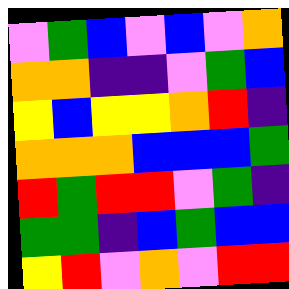[["violet", "green", "blue", "violet", "blue", "violet", "orange"], ["orange", "orange", "indigo", "indigo", "violet", "green", "blue"], ["yellow", "blue", "yellow", "yellow", "orange", "red", "indigo"], ["orange", "orange", "orange", "blue", "blue", "blue", "green"], ["red", "green", "red", "red", "violet", "green", "indigo"], ["green", "green", "indigo", "blue", "green", "blue", "blue"], ["yellow", "red", "violet", "orange", "violet", "red", "red"]]